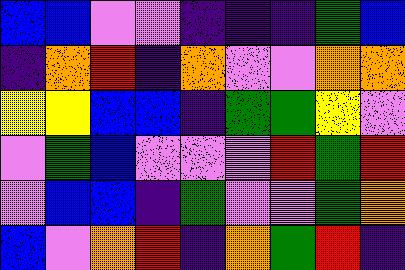[["blue", "blue", "violet", "violet", "indigo", "indigo", "indigo", "green", "blue"], ["indigo", "orange", "red", "indigo", "orange", "violet", "violet", "orange", "orange"], ["yellow", "yellow", "blue", "blue", "indigo", "green", "green", "yellow", "violet"], ["violet", "green", "blue", "violet", "violet", "violet", "red", "green", "red"], ["violet", "blue", "blue", "indigo", "green", "violet", "violet", "green", "orange"], ["blue", "violet", "orange", "red", "indigo", "orange", "green", "red", "indigo"]]